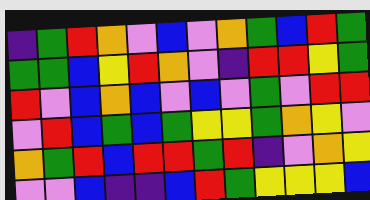[["indigo", "green", "red", "orange", "violet", "blue", "violet", "orange", "green", "blue", "red", "green"], ["green", "green", "blue", "yellow", "red", "orange", "violet", "indigo", "red", "red", "yellow", "green"], ["red", "violet", "blue", "orange", "blue", "violet", "blue", "violet", "green", "violet", "red", "red"], ["violet", "red", "blue", "green", "blue", "green", "yellow", "yellow", "green", "orange", "yellow", "violet"], ["orange", "green", "red", "blue", "red", "red", "green", "red", "indigo", "violet", "orange", "yellow"], ["violet", "violet", "blue", "indigo", "indigo", "blue", "red", "green", "yellow", "yellow", "yellow", "blue"]]